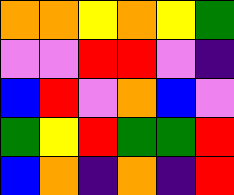[["orange", "orange", "yellow", "orange", "yellow", "green"], ["violet", "violet", "red", "red", "violet", "indigo"], ["blue", "red", "violet", "orange", "blue", "violet"], ["green", "yellow", "red", "green", "green", "red"], ["blue", "orange", "indigo", "orange", "indigo", "red"]]